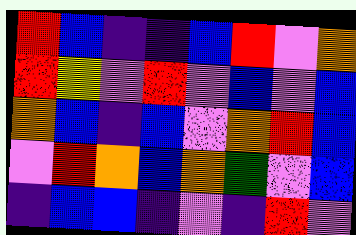[["red", "blue", "indigo", "indigo", "blue", "red", "violet", "orange"], ["red", "yellow", "violet", "red", "violet", "blue", "violet", "blue"], ["orange", "blue", "indigo", "blue", "violet", "orange", "red", "blue"], ["violet", "red", "orange", "blue", "orange", "green", "violet", "blue"], ["indigo", "blue", "blue", "indigo", "violet", "indigo", "red", "violet"]]